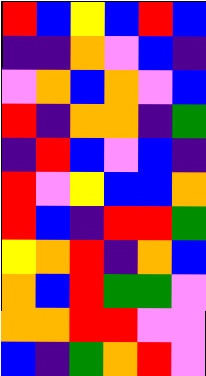[["red", "blue", "yellow", "blue", "red", "blue"], ["indigo", "indigo", "orange", "violet", "blue", "indigo"], ["violet", "orange", "blue", "orange", "violet", "blue"], ["red", "indigo", "orange", "orange", "indigo", "green"], ["indigo", "red", "blue", "violet", "blue", "indigo"], ["red", "violet", "yellow", "blue", "blue", "orange"], ["red", "blue", "indigo", "red", "red", "green"], ["yellow", "orange", "red", "indigo", "orange", "blue"], ["orange", "blue", "red", "green", "green", "violet"], ["orange", "orange", "red", "red", "violet", "violet"], ["blue", "indigo", "green", "orange", "red", "violet"]]